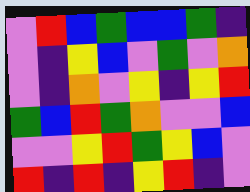[["violet", "red", "blue", "green", "blue", "blue", "green", "indigo"], ["violet", "indigo", "yellow", "blue", "violet", "green", "violet", "orange"], ["violet", "indigo", "orange", "violet", "yellow", "indigo", "yellow", "red"], ["green", "blue", "red", "green", "orange", "violet", "violet", "blue"], ["violet", "violet", "yellow", "red", "green", "yellow", "blue", "violet"], ["red", "indigo", "red", "indigo", "yellow", "red", "indigo", "violet"]]